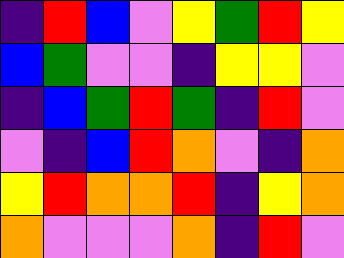[["indigo", "red", "blue", "violet", "yellow", "green", "red", "yellow"], ["blue", "green", "violet", "violet", "indigo", "yellow", "yellow", "violet"], ["indigo", "blue", "green", "red", "green", "indigo", "red", "violet"], ["violet", "indigo", "blue", "red", "orange", "violet", "indigo", "orange"], ["yellow", "red", "orange", "orange", "red", "indigo", "yellow", "orange"], ["orange", "violet", "violet", "violet", "orange", "indigo", "red", "violet"]]